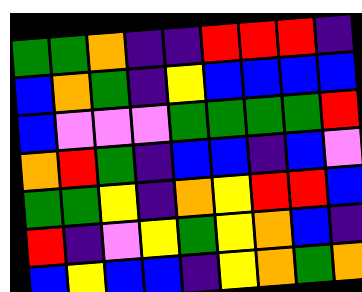[["green", "green", "orange", "indigo", "indigo", "red", "red", "red", "indigo"], ["blue", "orange", "green", "indigo", "yellow", "blue", "blue", "blue", "blue"], ["blue", "violet", "violet", "violet", "green", "green", "green", "green", "red"], ["orange", "red", "green", "indigo", "blue", "blue", "indigo", "blue", "violet"], ["green", "green", "yellow", "indigo", "orange", "yellow", "red", "red", "blue"], ["red", "indigo", "violet", "yellow", "green", "yellow", "orange", "blue", "indigo"], ["blue", "yellow", "blue", "blue", "indigo", "yellow", "orange", "green", "orange"]]